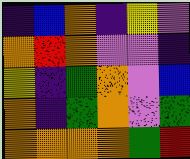[["indigo", "blue", "orange", "indigo", "yellow", "violet"], ["orange", "red", "orange", "violet", "violet", "indigo"], ["yellow", "indigo", "green", "orange", "violet", "blue"], ["orange", "indigo", "green", "orange", "violet", "green"], ["orange", "orange", "orange", "orange", "green", "red"]]